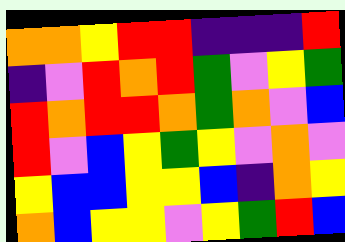[["orange", "orange", "yellow", "red", "red", "indigo", "indigo", "indigo", "red"], ["indigo", "violet", "red", "orange", "red", "green", "violet", "yellow", "green"], ["red", "orange", "red", "red", "orange", "green", "orange", "violet", "blue"], ["red", "violet", "blue", "yellow", "green", "yellow", "violet", "orange", "violet"], ["yellow", "blue", "blue", "yellow", "yellow", "blue", "indigo", "orange", "yellow"], ["orange", "blue", "yellow", "yellow", "violet", "yellow", "green", "red", "blue"]]